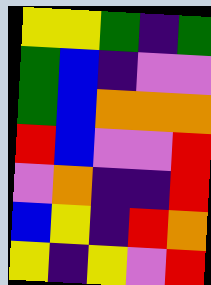[["yellow", "yellow", "green", "indigo", "green"], ["green", "blue", "indigo", "violet", "violet"], ["green", "blue", "orange", "orange", "orange"], ["red", "blue", "violet", "violet", "red"], ["violet", "orange", "indigo", "indigo", "red"], ["blue", "yellow", "indigo", "red", "orange"], ["yellow", "indigo", "yellow", "violet", "red"]]